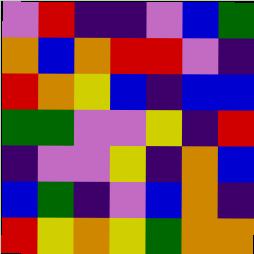[["violet", "red", "indigo", "indigo", "violet", "blue", "green"], ["orange", "blue", "orange", "red", "red", "violet", "indigo"], ["red", "orange", "yellow", "blue", "indigo", "blue", "blue"], ["green", "green", "violet", "violet", "yellow", "indigo", "red"], ["indigo", "violet", "violet", "yellow", "indigo", "orange", "blue"], ["blue", "green", "indigo", "violet", "blue", "orange", "indigo"], ["red", "yellow", "orange", "yellow", "green", "orange", "orange"]]